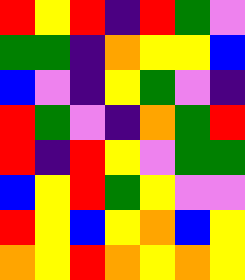[["red", "yellow", "red", "indigo", "red", "green", "violet"], ["green", "green", "indigo", "orange", "yellow", "yellow", "blue"], ["blue", "violet", "indigo", "yellow", "green", "violet", "indigo"], ["red", "green", "violet", "indigo", "orange", "green", "red"], ["red", "indigo", "red", "yellow", "violet", "green", "green"], ["blue", "yellow", "red", "green", "yellow", "violet", "violet"], ["red", "yellow", "blue", "yellow", "orange", "blue", "yellow"], ["orange", "yellow", "red", "orange", "yellow", "orange", "yellow"]]